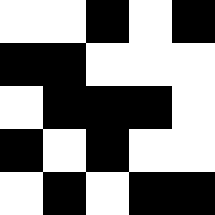[["white", "white", "black", "white", "black"], ["black", "black", "white", "white", "white"], ["white", "black", "black", "black", "white"], ["black", "white", "black", "white", "white"], ["white", "black", "white", "black", "black"]]